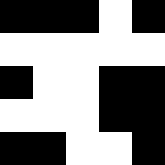[["black", "black", "black", "white", "black"], ["white", "white", "white", "white", "white"], ["black", "white", "white", "black", "black"], ["white", "white", "white", "black", "black"], ["black", "black", "white", "white", "black"]]